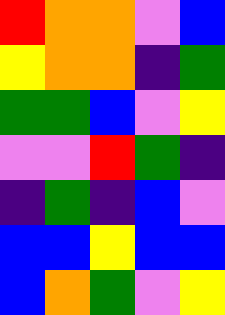[["red", "orange", "orange", "violet", "blue"], ["yellow", "orange", "orange", "indigo", "green"], ["green", "green", "blue", "violet", "yellow"], ["violet", "violet", "red", "green", "indigo"], ["indigo", "green", "indigo", "blue", "violet"], ["blue", "blue", "yellow", "blue", "blue"], ["blue", "orange", "green", "violet", "yellow"]]